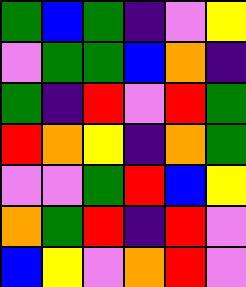[["green", "blue", "green", "indigo", "violet", "yellow"], ["violet", "green", "green", "blue", "orange", "indigo"], ["green", "indigo", "red", "violet", "red", "green"], ["red", "orange", "yellow", "indigo", "orange", "green"], ["violet", "violet", "green", "red", "blue", "yellow"], ["orange", "green", "red", "indigo", "red", "violet"], ["blue", "yellow", "violet", "orange", "red", "violet"]]